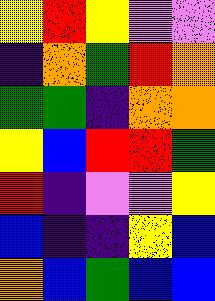[["yellow", "red", "yellow", "violet", "violet"], ["indigo", "orange", "green", "red", "orange"], ["green", "green", "indigo", "orange", "orange"], ["yellow", "blue", "red", "red", "green"], ["red", "indigo", "violet", "violet", "yellow"], ["blue", "indigo", "indigo", "yellow", "blue"], ["orange", "blue", "green", "blue", "blue"]]